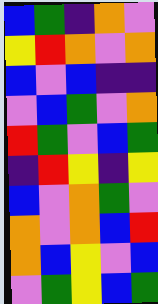[["blue", "green", "indigo", "orange", "violet"], ["yellow", "red", "orange", "violet", "orange"], ["blue", "violet", "blue", "indigo", "indigo"], ["violet", "blue", "green", "violet", "orange"], ["red", "green", "violet", "blue", "green"], ["indigo", "red", "yellow", "indigo", "yellow"], ["blue", "violet", "orange", "green", "violet"], ["orange", "violet", "orange", "blue", "red"], ["orange", "blue", "yellow", "violet", "blue"], ["violet", "green", "yellow", "blue", "green"]]